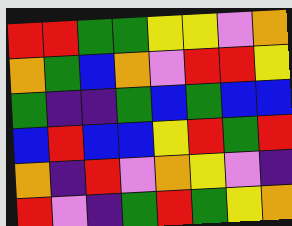[["red", "red", "green", "green", "yellow", "yellow", "violet", "orange"], ["orange", "green", "blue", "orange", "violet", "red", "red", "yellow"], ["green", "indigo", "indigo", "green", "blue", "green", "blue", "blue"], ["blue", "red", "blue", "blue", "yellow", "red", "green", "red"], ["orange", "indigo", "red", "violet", "orange", "yellow", "violet", "indigo"], ["red", "violet", "indigo", "green", "red", "green", "yellow", "orange"]]